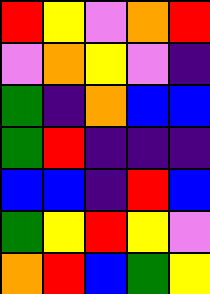[["red", "yellow", "violet", "orange", "red"], ["violet", "orange", "yellow", "violet", "indigo"], ["green", "indigo", "orange", "blue", "blue"], ["green", "red", "indigo", "indigo", "indigo"], ["blue", "blue", "indigo", "red", "blue"], ["green", "yellow", "red", "yellow", "violet"], ["orange", "red", "blue", "green", "yellow"]]